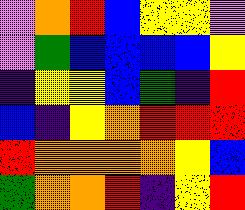[["violet", "orange", "red", "blue", "yellow", "yellow", "violet"], ["violet", "green", "blue", "blue", "blue", "blue", "yellow"], ["indigo", "yellow", "yellow", "blue", "green", "indigo", "red"], ["blue", "indigo", "yellow", "orange", "red", "red", "red"], ["red", "orange", "orange", "orange", "orange", "yellow", "blue"], ["green", "orange", "orange", "red", "indigo", "yellow", "red"]]